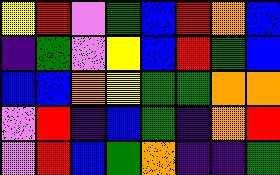[["yellow", "red", "violet", "green", "blue", "red", "orange", "blue"], ["indigo", "green", "violet", "yellow", "blue", "red", "green", "blue"], ["blue", "blue", "orange", "yellow", "green", "green", "orange", "orange"], ["violet", "red", "indigo", "blue", "green", "indigo", "orange", "red"], ["violet", "red", "blue", "green", "orange", "indigo", "indigo", "green"]]